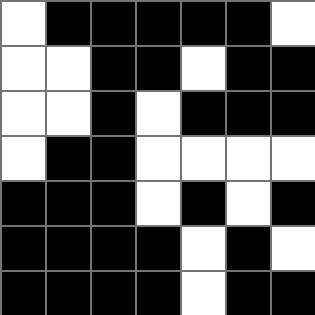[["white", "black", "black", "black", "black", "black", "white"], ["white", "white", "black", "black", "white", "black", "black"], ["white", "white", "black", "white", "black", "black", "black"], ["white", "black", "black", "white", "white", "white", "white"], ["black", "black", "black", "white", "black", "white", "black"], ["black", "black", "black", "black", "white", "black", "white"], ["black", "black", "black", "black", "white", "black", "black"]]